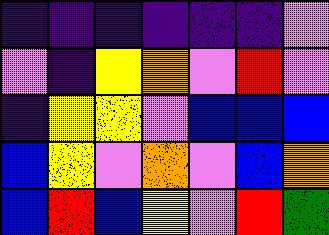[["indigo", "indigo", "indigo", "indigo", "indigo", "indigo", "violet"], ["violet", "indigo", "yellow", "orange", "violet", "red", "violet"], ["indigo", "yellow", "yellow", "violet", "blue", "blue", "blue"], ["blue", "yellow", "violet", "orange", "violet", "blue", "orange"], ["blue", "red", "blue", "yellow", "violet", "red", "green"]]